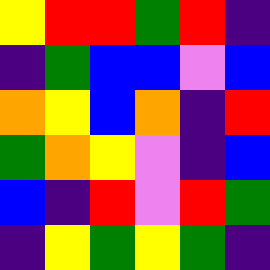[["yellow", "red", "red", "green", "red", "indigo"], ["indigo", "green", "blue", "blue", "violet", "blue"], ["orange", "yellow", "blue", "orange", "indigo", "red"], ["green", "orange", "yellow", "violet", "indigo", "blue"], ["blue", "indigo", "red", "violet", "red", "green"], ["indigo", "yellow", "green", "yellow", "green", "indigo"]]